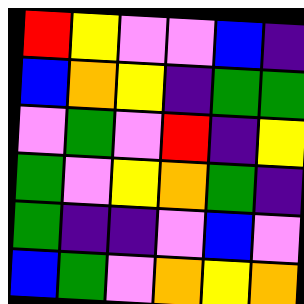[["red", "yellow", "violet", "violet", "blue", "indigo"], ["blue", "orange", "yellow", "indigo", "green", "green"], ["violet", "green", "violet", "red", "indigo", "yellow"], ["green", "violet", "yellow", "orange", "green", "indigo"], ["green", "indigo", "indigo", "violet", "blue", "violet"], ["blue", "green", "violet", "orange", "yellow", "orange"]]